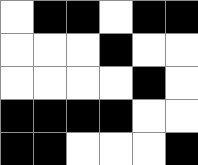[["white", "black", "black", "white", "black", "black"], ["white", "white", "white", "black", "white", "white"], ["white", "white", "white", "white", "black", "white"], ["black", "black", "black", "black", "white", "white"], ["black", "black", "white", "white", "white", "black"]]